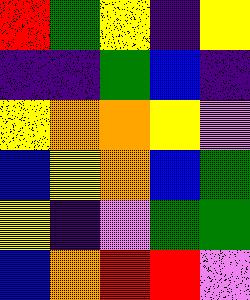[["red", "green", "yellow", "indigo", "yellow"], ["indigo", "indigo", "green", "blue", "indigo"], ["yellow", "orange", "orange", "yellow", "violet"], ["blue", "yellow", "orange", "blue", "green"], ["yellow", "indigo", "violet", "green", "green"], ["blue", "orange", "red", "red", "violet"]]